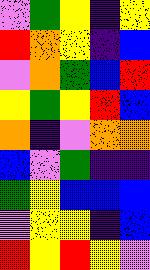[["violet", "green", "yellow", "indigo", "yellow"], ["red", "orange", "yellow", "indigo", "blue"], ["violet", "orange", "green", "blue", "red"], ["yellow", "green", "yellow", "red", "blue"], ["orange", "indigo", "violet", "orange", "orange"], ["blue", "violet", "green", "indigo", "indigo"], ["green", "yellow", "blue", "blue", "blue"], ["violet", "yellow", "yellow", "indigo", "blue"], ["red", "yellow", "red", "yellow", "violet"]]